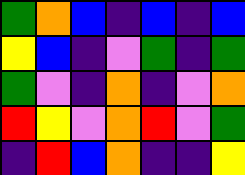[["green", "orange", "blue", "indigo", "blue", "indigo", "blue"], ["yellow", "blue", "indigo", "violet", "green", "indigo", "green"], ["green", "violet", "indigo", "orange", "indigo", "violet", "orange"], ["red", "yellow", "violet", "orange", "red", "violet", "green"], ["indigo", "red", "blue", "orange", "indigo", "indigo", "yellow"]]